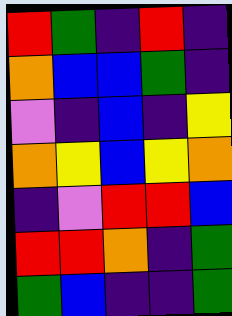[["red", "green", "indigo", "red", "indigo"], ["orange", "blue", "blue", "green", "indigo"], ["violet", "indigo", "blue", "indigo", "yellow"], ["orange", "yellow", "blue", "yellow", "orange"], ["indigo", "violet", "red", "red", "blue"], ["red", "red", "orange", "indigo", "green"], ["green", "blue", "indigo", "indigo", "green"]]